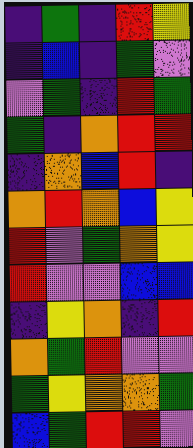[["indigo", "green", "indigo", "red", "yellow"], ["indigo", "blue", "indigo", "green", "violet"], ["violet", "green", "indigo", "red", "green"], ["green", "indigo", "orange", "red", "red"], ["indigo", "orange", "blue", "red", "indigo"], ["orange", "red", "orange", "blue", "yellow"], ["red", "violet", "green", "orange", "yellow"], ["red", "violet", "violet", "blue", "blue"], ["indigo", "yellow", "orange", "indigo", "red"], ["orange", "green", "red", "violet", "violet"], ["green", "yellow", "orange", "orange", "green"], ["blue", "green", "red", "red", "violet"]]